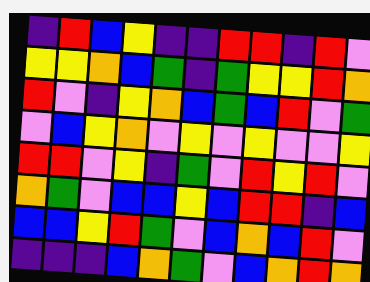[["indigo", "red", "blue", "yellow", "indigo", "indigo", "red", "red", "indigo", "red", "violet"], ["yellow", "yellow", "orange", "blue", "green", "indigo", "green", "yellow", "yellow", "red", "orange"], ["red", "violet", "indigo", "yellow", "orange", "blue", "green", "blue", "red", "violet", "green"], ["violet", "blue", "yellow", "orange", "violet", "yellow", "violet", "yellow", "violet", "violet", "yellow"], ["red", "red", "violet", "yellow", "indigo", "green", "violet", "red", "yellow", "red", "violet"], ["orange", "green", "violet", "blue", "blue", "yellow", "blue", "red", "red", "indigo", "blue"], ["blue", "blue", "yellow", "red", "green", "violet", "blue", "orange", "blue", "red", "violet"], ["indigo", "indigo", "indigo", "blue", "orange", "green", "violet", "blue", "orange", "red", "orange"]]